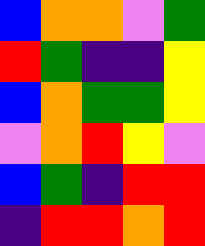[["blue", "orange", "orange", "violet", "green"], ["red", "green", "indigo", "indigo", "yellow"], ["blue", "orange", "green", "green", "yellow"], ["violet", "orange", "red", "yellow", "violet"], ["blue", "green", "indigo", "red", "red"], ["indigo", "red", "red", "orange", "red"]]